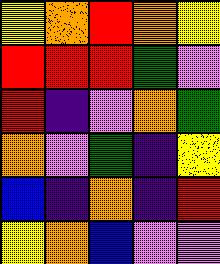[["yellow", "orange", "red", "orange", "yellow"], ["red", "red", "red", "green", "violet"], ["red", "indigo", "violet", "orange", "green"], ["orange", "violet", "green", "indigo", "yellow"], ["blue", "indigo", "orange", "indigo", "red"], ["yellow", "orange", "blue", "violet", "violet"]]